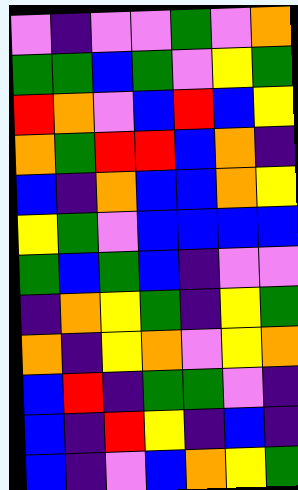[["violet", "indigo", "violet", "violet", "green", "violet", "orange"], ["green", "green", "blue", "green", "violet", "yellow", "green"], ["red", "orange", "violet", "blue", "red", "blue", "yellow"], ["orange", "green", "red", "red", "blue", "orange", "indigo"], ["blue", "indigo", "orange", "blue", "blue", "orange", "yellow"], ["yellow", "green", "violet", "blue", "blue", "blue", "blue"], ["green", "blue", "green", "blue", "indigo", "violet", "violet"], ["indigo", "orange", "yellow", "green", "indigo", "yellow", "green"], ["orange", "indigo", "yellow", "orange", "violet", "yellow", "orange"], ["blue", "red", "indigo", "green", "green", "violet", "indigo"], ["blue", "indigo", "red", "yellow", "indigo", "blue", "indigo"], ["blue", "indigo", "violet", "blue", "orange", "yellow", "green"]]